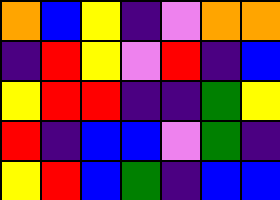[["orange", "blue", "yellow", "indigo", "violet", "orange", "orange"], ["indigo", "red", "yellow", "violet", "red", "indigo", "blue"], ["yellow", "red", "red", "indigo", "indigo", "green", "yellow"], ["red", "indigo", "blue", "blue", "violet", "green", "indigo"], ["yellow", "red", "blue", "green", "indigo", "blue", "blue"]]